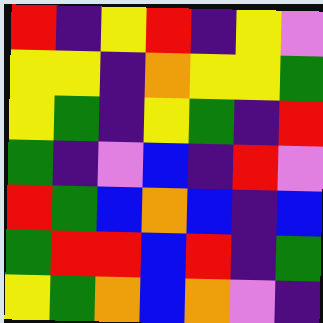[["red", "indigo", "yellow", "red", "indigo", "yellow", "violet"], ["yellow", "yellow", "indigo", "orange", "yellow", "yellow", "green"], ["yellow", "green", "indigo", "yellow", "green", "indigo", "red"], ["green", "indigo", "violet", "blue", "indigo", "red", "violet"], ["red", "green", "blue", "orange", "blue", "indigo", "blue"], ["green", "red", "red", "blue", "red", "indigo", "green"], ["yellow", "green", "orange", "blue", "orange", "violet", "indigo"]]